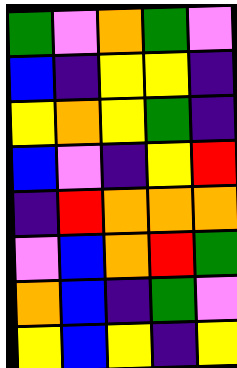[["green", "violet", "orange", "green", "violet"], ["blue", "indigo", "yellow", "yellow", "indigo"], ["yellow", "orange", "yellow", "green", "indigo"], ["blue", "violet", "indigo", "yellow", "red"], ["indigo", "red", "orange", "orange", "orange"], ["violet", "blue", "orange", "red", "green"], ["orange", "blue", "indigo", "green", "violet"], ["yellow", "blue", "yellow", "indigo", "yellow"]]